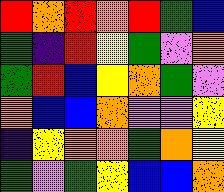[["red", "orange", "red", "orange", "red", "green", "blue"], ["green", "indigo", "red", "yellow", "green", "violet", "orange"], ["green", "red", "blue", "yellow", "orange", "green", "violet"], ["orange", "blue", "blue", "orange", "violet", "violet", "yellow"], ["indigo", "yellow", "orange", "orange", "green", "orange", "yellow"], ["green", "violet", "green", "yellow", "blue", "blue", "orange"]]